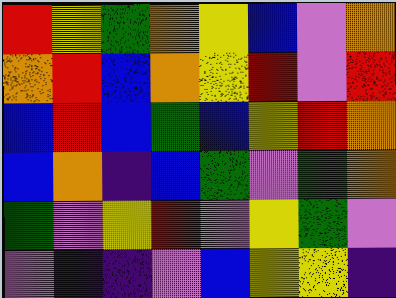[["red", "yellow", "green", "orange", "yellow", "blue", "violet", "orange"], ["orange", "red", "blue", "orange", "yellow", "red", "violet", "red"], ["blue", "red", "blue", "green", "blue", "yellow", "red", "orange"], ["blue", "orange", "indigo", "blue", "green", "violet", "green", "orange"], ["green", "violet", "yellow", "red", "violet", "yellow", "green", "violet"], ["violet", "indigo", "indigo", "violet", "blue", "yellow", "yellow", "indigo"]]